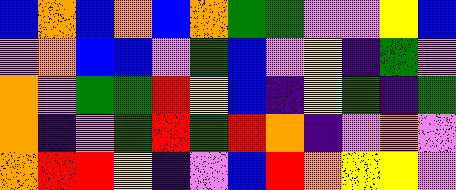[["blue", "orange", "blue", "orange", "blue", "orange", "green", "green", "violet", "violet", "yellow", "blue"], ["violet", "orange", "blue", "blue", "violet", "green", "blue", "violet", "yellow", "indigo", "green", "violet"], ["orange", "violet", "green", "green", "red", "yellow", "blue", "indigo", "yellow", "green", "indigo", "green"], ["orange", "indigo", "violet", "green", "red", "green", "red", "orange", "indigo", "violet", "orange", "violet"], ["orange", "red", "red", "yellow", "indigo", "violet", "blue", "red", "orange", "yellow", "yellow", "violet"]]